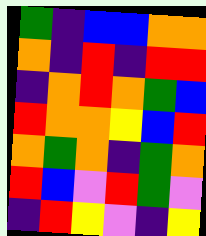[["green", "indigo", "blue", "blue", "orange", "orange"], ["orange", "indigo", "red", "indigo", "red", "red"], ["indigo", "orange", "red", "orange", "green", "blue"], ["red", "orange", "orange", "yellow", "blue", "red"], ["orange", "green", "orange", "indigo", "green", "orange"], ["red", "blue", "violet", "red", "green", "violet"], ["indigo", "red", "yellow", "violet", "indigo", "yellow"]]